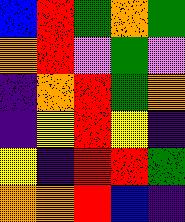[["blue", "red", "green", "orange", "green"], ["orange", "red", "violet", "green", "violet"], ["indigo", "orange", "red", "green", "orange"], ["indigo", "yellow", "red", "yellow", "indigo"], ["yellow", "indigo", "red", "red", "green"], ["orange", "orange", "red", "blue", "indigo"]]